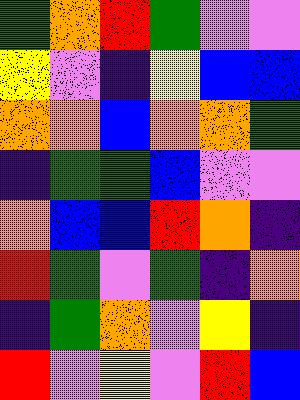[["green", "orange", "red", "green", "violet", "violet"], ["yellow", "violet", "indigo", "yellow", "blue", "blue"], ["orange", "orange", "blue", "orange", "orange", "green"], ["indigo", "green", "green", "blue", "violet", "violet"], ["orange", "blue", "blue", "red", "orange", "indigo"], ["red", "green", "violet", "green", "indigo", "orange"], ["indigo", "green", "orange", "violet", "yellow", "indigo"], ["red", "violet", "yellow", "violet", "red", "blue"]]